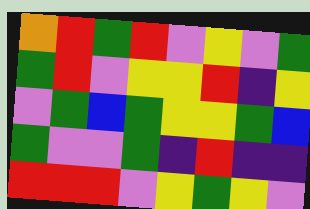[["orange", "red", "green", "red", "violet", "yellow", "violet", "green"], ["green", "red", "violet", "yellow", "yellow", "red", "indigo", "yellow"], ["violet", "green", "blue", "green", "yellow", "yellow", "green", "blue"], ["green", "violet", "violet", "green", "indigo", "red", "indigo", "indigo"], ["red", "red", "red", "violet", "yellow", "green", "yellow", "violet"]]